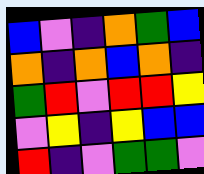[["blue", "violet", "indigo", "orange", "green", "blue"], ["orange", "indigo", "orange", "blue", "orange", "indigo"], ["green", "red", "violet", "red", "red", "yellow"], ["violet", "yellow", "indigo", "yellow", "blue", "blue"], ["red", "indigo", "violet", "green", "green", "violet"]]